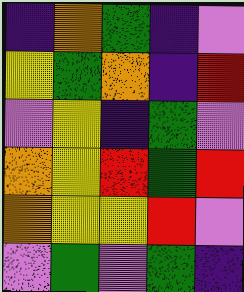[["indigo", "orange", "green", "indigo", "violet"], ["yellow", "green", "orange", "indigo", "red"], ["violet", "yellow", "indigo", "green", "violet"], ["orange", "yellow", "red", "green", "red"], ["orange", "yellow", "yellow", "red", "violet"], ["violet", "green", "violet", "green", "indigo"]]